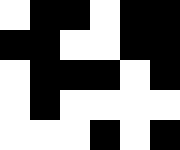[["white", "black", "black", "white", "black", "black"], ["black", "black", "white", "white", "black", "black"], ["white", "black", "black", "black", "white", "black"], ["white", "black", "white", "white", "white", "white"], ["white", "white", "white", "black", "white", "black"]]